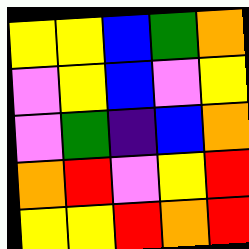[["yellow", "yellow", "blue", "green", "orange"], ["violet", "yellow", "blue", "violet", "yellow"], ["violet", "green", "indigo", "blue", "orange"], ["orange", "red", "violet", "yellow", "red"], ["yellow", "yellow", "red", "orange", "red"]]